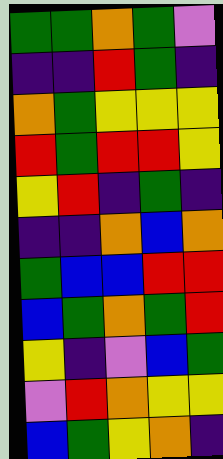[["green", "green", "orange", "green", "violet"], ["indigo", "indigo", "red", "green", "indigo"], ["orange", "green", "yellow", "yellow", "yellow"], ["red", "green", "red", "red", "yellow"], ["yellow", "red", "indigo", "green", "indigo"], ["indigo", "indigo", "orange", "blue", "orange"], ["green", "blue", "blue", "red", "red"], ["blue", "green", "orange", "green", "red"], ["yellow", "indigo", "violet", "blue", "green"], ["violet", "red", "orange", "yellow", "yellow"], ["blue", "green", "yellow", "orange", "indigo"]]